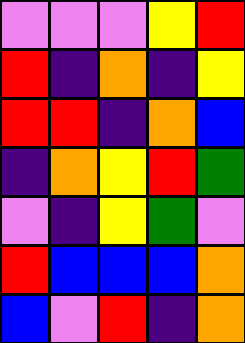[["violet", "violet", "violet", "yellow", "red"], ["red", "indigo", "orange", "indigo", "yellow"], ["red", "red", "indigo", "orange", "blue"], ["indigo", "orange", "yellow", "red", "green"], ["violet", "indigo", "yellow", "green", "violet"], ["red", "blue", "blue", "blue", "orange"], ["blue", "violet", "red", "indigo", "orange"]]